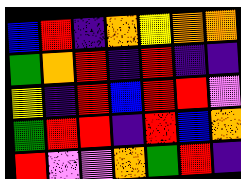[["blue", "red", "indigo", "orange", "yellow", "orange", "orange"], ["green", "orange", "red", "indigo", "red", "indigo", "indigo"], ["yellow", "indigo", "red", "blue", "red", "red", "violet"], ["green", "red", "red", "indigo", "red", "blue", "orange"], ["red", "violet", "violet", "orange", "green", "red", "indigo"]]